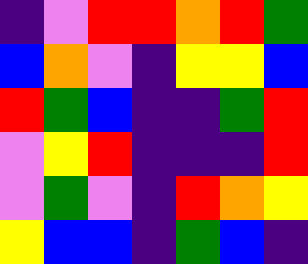[["indigo", "violet", "red", "red", "orange", "red", "green"], ["blue", "orange", "violet", "indigo", "yellow", "yellow", "blue"], ["red", "green", "blue", "indigo", "indigo", "green", "red"], ["violet", "yellow", "red", "indigo", "indigo", "indigo", "red"], ["violet", "green", "violet", "indigo", "red", "orange", "yellow"], ["yellow", "blue", "blue", "indigo", "green", "blue", "indigo"]]